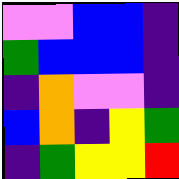[["violet", "violet", "blue", "blue", "indigo"], ["green", "blue", "blue", "blue", "indigo"], ["indigo", "orange", "violet", "violet", "indigo"], ["blue", "orange", "indigo", "yellow", "green"], ["indigo", "green", "yellow", "yellow", "red"]]